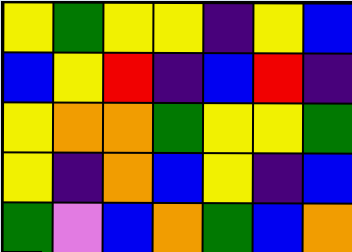[["yellow", "green", "yellow", "yellow", "indigo", "yellow", "blue"], ["blue", "yellow", "red", "indigo", "blue", "red", "indigo"], ["yellow", "orange", "orange", "green", "yellow", "yellow", "green"], ["yellow", "indigo", "orange", "blue", "yellow", "indigo", "blue"], ["green", "violet", "blue", "orange", "green", "blue", "orange"]]